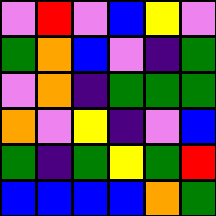[["violet", "red", "violet", "blue", "yellow", "violet"], ["green", "orange", "blue", "violet", "indigo", "green"], ["violet", "orange", "indigo", "green", "green", "green"], ["orange", "violet", "yellow", "indigo", "violet", "blue"], ["green", "indigo", "green", "yellow", "green", "red"], ["blue", "blue", "blue", "blue", "orange", "green"]]